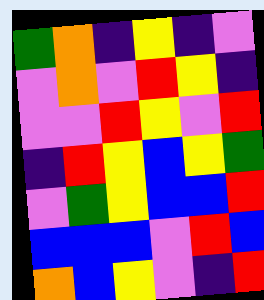[["green", "orange", "indigo", "yellow", "indigo", "violet"], ["violet", "orange", "violet", "red", "yellow", "indigo"], ["violet", "violet", "red", "yellow", "violet", "red"], ["indigo", "red", "yellow", "blue", "yellow", "green"], ["violet", "green", "yellow", "blue", "blue", "red"], ["blue", "blue", "blue", "violet", "red", "blue"], ["orange", "blue", "yellow", "violet", "indigo", "red"]]